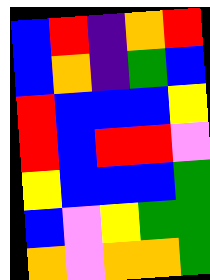[["blue", "red", "indigo", "orange", "red"], ["blue", "orange", "indigo", "green", "blue"], ["red", "blue", "blue", "blue", "yellow"], ["red", "blue", "red", "red", "violet"], ["yellow", "blue", "blue", "blue", "green"], ["blue", "violet", "yellow", "green", "green"], ["orange", "violet", "orange", "orange", "green"]]